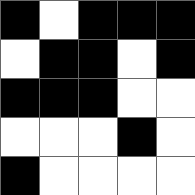[["black", "white", "black", "black", "black"], ["white", "black", "black", "white", "black"], ["black", "black", "black", "white", "white"], ["white", "white", "white", "black", "white"], ["black", "white", "white", "white", "white"]]